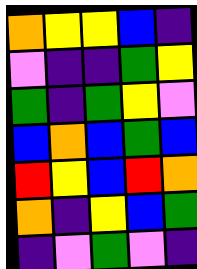[["orange", "yellow", "yellow", "blue", "indigo"], ["violet", "indigo", "indigo", "green", "yellow"], ["green", "indigo", "green", "yellow", "violet"], ["blue", "orange", "blue", "green", "blue"], ["red", "yellow", "blue", "red", "orange"], ["orange", "indigo", "yellow", "blue", "green"], ["indigo", "violet", "green", "violet", "indigo"]]